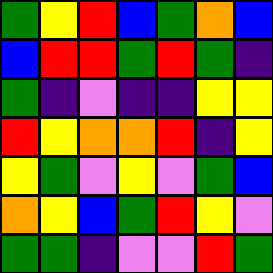[["green", "yellow", "red", "blue", "green", "orange", "blue"], ["blue", "red", "red", "green", "red", "green", "indigo"], ["green", "indigo", "violet", "indigo", "indigo", "yellow", "yellow"], ["red", "yellow", "orange", "orange", "red", "indigo", "yellow"], ["yellow", "green", "violet", "yellow", "violet", "green", "blue"], ["orange", "yellow", "blue", "green", "red", "yellow", "violet"], ["green", "green", "indigo", "violet", "violet", "red", "green"]]